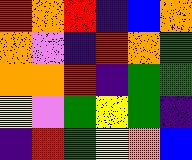[["red", "orange", "red", "indigo", "blue", "orange"], ["orange", "violet", "indigo", "red", "orange", "green"], ["orange", "orange", "red", "indigo", "green", "green"], ["yellow", "violet", "green", "yellow", "green", "indigo"], ["indigo", "red", "green", "yellow", "orange", "blue"]]